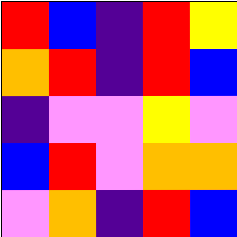[["red", "blue", "indigo", "red", "yellow"], ["orange", "red", "indigo", "red", "blue"], ["indigo", "violet", "violet", "yellow", "violet"], ["blue", "red", "violet", "orange", "orange"], ["violet", "orange", "indigo", "red", "blue"]]